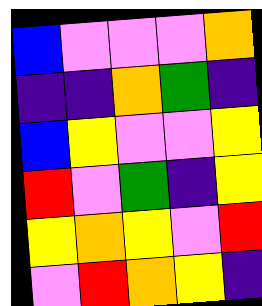[["blue", "violet", "violet", "violet", "orange"], ["indigo", "indigo", "orange", "green", "indigo"], ["blue", "yellow", "violet", "violet", "yellow"], ["red", "violet", "green", "indigo", "yellow"], ["yellow", "orange", "yellow", "violet", "red"], ["violet", "red", "orange", "yellow", "indigo"]]